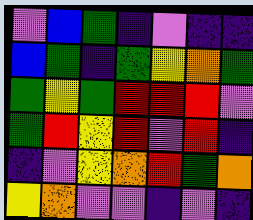[["violet", "blue", "green", "indigo", "violet", "indigo", "indigo"], ["blue", "green", "indigo", "green", "yellow", "orange", "green"], ["green", "yellow", "green", "red", "red", "red", "violet"], ["green", "red", "yellow", "red", "violet", "red", "indigo"], ["indigo", "violet", "yellow", "orange", "red", "green", "orange"], ["yellow", "orange", "violet", "violet", "indigo", "violet", "indigo"]]